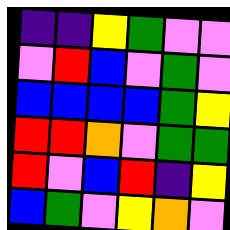[["indigo", "indigo", "yellow", "green", "violet", "violet"], ["violet", "red", "blue", "violet", "green", "violet"], ["blue", "blue", "blue", "blue", "green", "yellow"], ["red", "red", "orange", "violet", "green", "green"], ["red", "violet", "blue", "red", "indigo", "yellow"], ["blue", "green", "violet", "yellow", "orange", "violet"]]